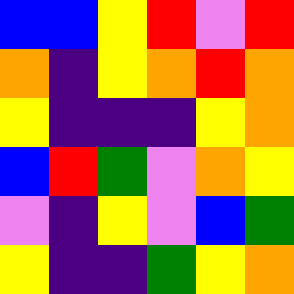[["blue", "blue", "yellow", "red", "violet", "red"], ["orange", "indigo", "yellow", "orange", "red", "orange"], ["yellow", "indigo", "indigo", "indigo", "yellow", "orange"], ["blue", "red", "green", "violet", "orange", "yellow"], ["violet", "indigo", "yellow", "violet", "blue", "green"], ["yellow", "indigo", "indigo", "green", "yellow", "orange"]]